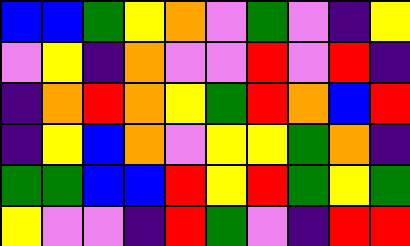[["blue", "blue", "green", "yellow", "orange", "violet", "green", "violet", "indigo", "yellow"], ["violet", "yellow", "indigo", "orange", "violet", "violet", "red", "violet", "red", "indigo"], ["indigo", "orange", "red", "orange", "yellow", "green", "red", "orange", "blue", "red"], ["indigo", "yellow", "blue", "orange", "violet", "yellow", "yellow", "green", "orange", "indigo"], ["green", "green", "blue", "blue", "red", "yellow", "red", "green", "yellow", "green"], ["yellow", "violet", "violet", "indigo", "red", "green", "violet", "indigo", "red", "red"]]